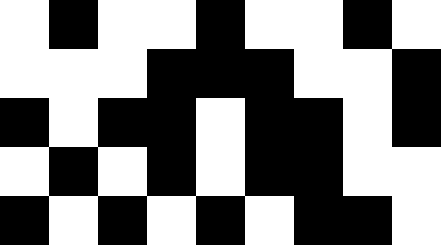[["white", "black", "white", "white", "black", "white", "white", "black", "white"], ["white", "white", "white", "black", "black", "black", "white", "white", "black"], ["black", "white", "black", "black", "white", "black", "black", "white", "black"], ["white", "black", "white", "black", "white", "black", "black", "white", "white"], ["black", "white", "black", "white", "black", "white", "black", "black", "white"]]